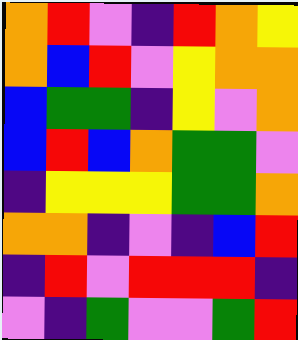[["orange", "red", "violet", "indigo", "red", "orange", "yellow"], ["orange", "blue", "red", "violet", "yellow", "orange", "orange"], ["blue", "green", "green", "indigo", "yellow", "violet", "orange"], ["blue", "red", "blue", "orange", "green", "green", "violet"], ["indigo", "yellow", "yellow", "yellow", "green", "green", "orange"], ["orange", "orange", "indigo", "violet", "indigo", "blue", "red"], ["indigo", "red", "violet", "red", "red", "red", "indigo"], ["violet", "indigo", "green", "violet", "violet", "green", "red"]]